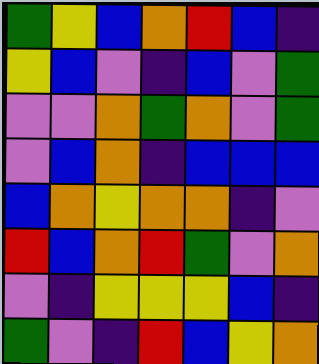[["green", "yellow", "blue", "orange", "red", "blue", "indigo"], ["yellow", "blue", "violet", "indigo", "blue", "violet", "green"], ["violet", "violet", "orange", "green", "orange", "violet", "green"], ["violet", "blue", "orange", "indigo", "blue", "blue", "blue"], ["blue", "orange", "yellow", "orange", "orange", "indigo", "violet"], ["red", "blue", "orange", "red", "green", "violet", "orange"], ["violet", "indigo", "yellow", "yellow", "yellow", "blue", "indigo"], ["green", "violet", "indigo", "red", "blue", "yellow", "orange"]]